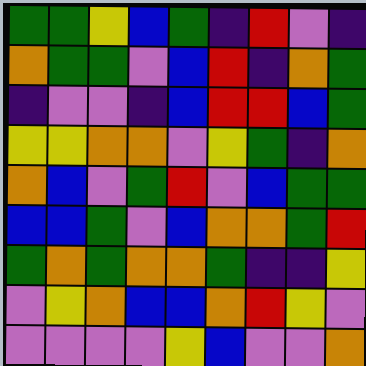[["green", "green", "yellow", "blue", "green", "indigo", "red", "violet", "indigo"], ["orange", "green", "green", "violet", "blue", "red", "indigo", "orange", "green"], ["indigo", "violet", "violet", "indigo", "blue", "red", "red", "blue", "green"], ["yellow", "yellow", "orange", "orange", "violet", "yellow", "green", "indigo", "orange"], ["orange", "blue", "violet", "green", "red", "violet", "blue", "green", "green"], ["blue", "blue", "green", "violet", "blue", "orange", "orange", "green", "red"], ["green", "orange", "green", "orange", "orange", "green", "indigo", "indigo", "yellow"], ["violet", "yellow", "orange", "blue", "blue", "orange", "red", "yellow", "violet"], ["violet", "violet", "violet", "violet", "yellow", "blue", "violet", "violet", "orange"]]